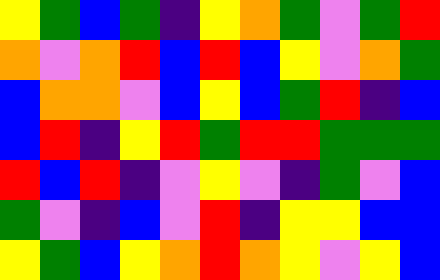[["yellow", "green", "blue", "green", "indigo", "yellow", "orange", "green", "violet", "green", "red"], ["orange", "violet", "orange", "red", "blue", "red", "blue", "yellow", "violet", "orange", "green"], ["blue", "orange", "orange", "violet", "blue", "yellow", "blue", "green", "red", "indigo", "blue"], ["blue", "red", "indigo", "yellow", "red", "green", "red", "red", "green", "green", "green"], ["red", "blue", "red", "indigo", "violet", "yellow", "violet", "indigo", "green", "violet", "blue"], ["green", "violet", "indigo", "blue", "violet", "red", "indigo", "yellow", "yellow", "blue", "blue"], ["yellow", "green", "blue", "yellow", "orange", "red", "orange", "yellow", "violet", "yellow", "blue"]]